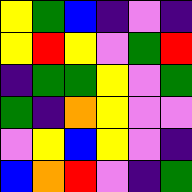[["yellow", "green", "blue", "indigo", "violet", "indigo"], ["yellow", "red", "yellow", "violet", "green", "red"], ["indigo", "green", "green", "yellow", "violet", "green"], ["green", "indigo", "orange", "yellow", "violet", "violet"], ["violet", "yellow", "blue", "yellow", "violet", "indigo"], ["blue", "orange", "red", "violet", "indigo", "green"]]